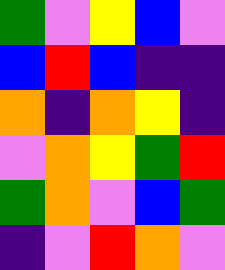[["green", "violet", "yellow", "blue", "violet"], ["blue", "red", "blue", "indigo", "indigo"], ["orange", "indigo", "orange", "yellow", "indigo"], ["violet", "orange", "yellow", "green", "red"], ["green", "orange", "violet", "blue", "green"], ["indigo", "violet", "red", "orange", "violet"]]